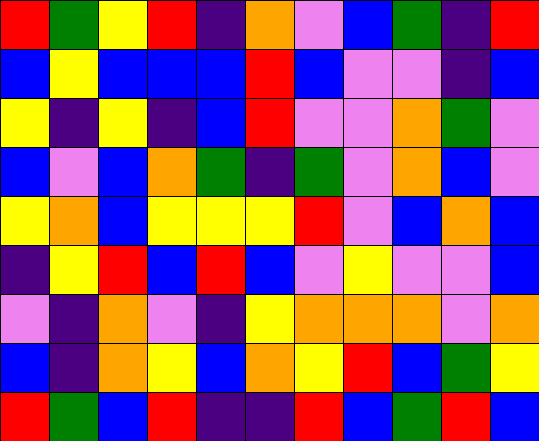[["red", "green", "yellow", "red", "indigo", "orange", "violet", "blue", "green", "indigo", "red"], ["blue", "yellow", "blue", "blue", "blue", "red", "blue", "violet", "violet", "indigo", "blue"], ["yellow", "indigo", "yellow", "indigo", "blue", "red", "violet", "violet", "orange", "green", "violet"], ["blue", "violet", "blue", "orange", "green", "indigo", "green", "violet", "orange", "blue", "violet"], ["yellow", "orange", "blue", "yellow", "yellow", "yellow", "red", "violet", "blue", "orange", "blue"], ["indigo", "yellow", "red", "blue", "red", "blue", "violet", "yellow", "violet", "violet", "blue"], ["violet", "indigo", "orange", "violet", "indigo", "yellow", "orange", "orange", "orange", "violet", "orange"], ["blue", "indigo", "orange", "yellow", "blue", "orange", "yellow", "red", "blue", "green", "yellow"], ["red", "green", "blue", "red", "indigo", "indigo", "red", "blue", "green", "red", "blue"]]